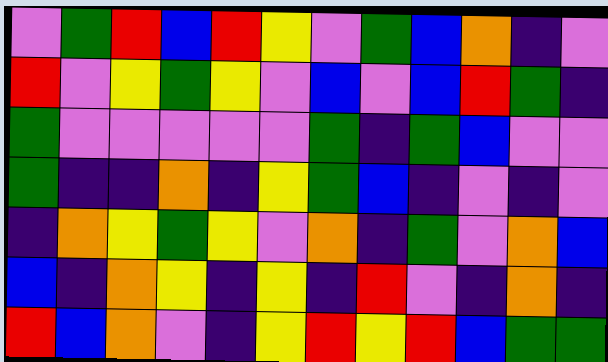[["violet", "green", "red", "blue", "red", "yellow", "violet", "green", "blue", "orange", "indigo", "violet"], ["red", "violet", "yellow", "green", "yellow", "violet", "blue", "violet", "blue", "red", "green", "indigo"], ["green", "violet", "violet", "violet", "violet", "violet", "green", "indigo", "green", "blue", "violet", "violet"], ["green", "indigo", "indigo", "orange", "indigo", "yellow", "green", "blue", "indigo", "violet", "indigo", "violet"], ["indigo", "orange", "yellow", "green", "yellow", "violet", "orange", "indigo", "green", "violet", "orange", "blue"], ["blue", "indigo", "orange", "yellow", "indigo", "yellow", "indigo", "red", "violet", "indigo", "orange", "indigo"], ["red", "blue", "orange", "violet", "indigo", "yellow", "red", "yellow", "red", "blue", "green", "green"]]